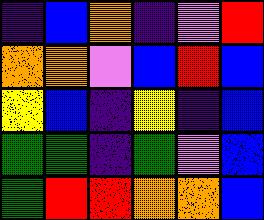[["indigo", "blue", "orange", "indigo", "violet", "red"], ["orange", "orange", "violet", "blue", "red", "blue"], ["yellow", "blue", "indigo", "yellow", "indigo", "blue"], ["green", "green", "indigo", "green", "violet", "blue"], ["green", "red", "red", "orange", "orange", "blue"]]